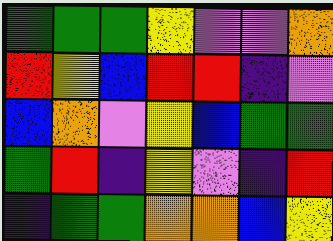[["green", "green", "green", "yellow", "violet", "violet", "orange"], ["red", "yellow", "blue", "red", "red", "indigo", "violet"], ["blue", "orange", "violet", "yellow", "blue", "green", "green"], ["green", "red", "indigo", "yellow", "violet", "indigo", "red"], ["indigo", "green", "green", "orange", "orange", "blue", "yellow"]]